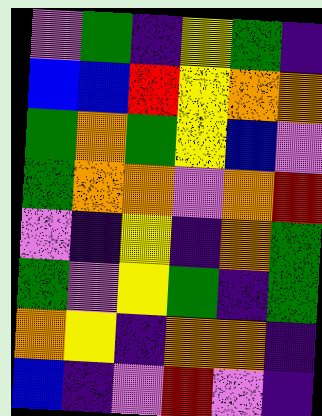[["violet", "green", "indigo", "yellow", "green", "indigo"], ["blue", "blue", "red", "yellow", "orange", "orange"], ["green", "orange", "green", "yellow", "blue", "violet"], ["green", "orange", "orange", "violet", "orange", "red"], ["violet", "indigo", "yellow", "indigo", "orange", "green"], ["green", "violet", "yellow", "green", "indigo", "green"], ["orange", "yellow", "indigo", "orange", "orange", "indigo"], ["blue", "indigo", "violet", "red", "violet", "indigo"]]